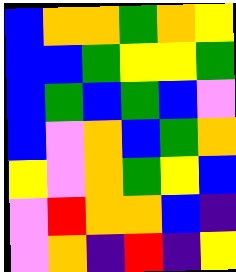[["blue", "orange", "orange", "green", "orange", "yellow"], ["blue", "blue", "green", "yellow", "yellow", "green"], ["blue", "green", "blue", "green", "blue", "violet"], ["blue", "violet", "orange", "blue", "green", "orange"], ["yellow", "violet", "orange", "green", "yellow", "blue"], ["violet", "red", "orange", "orange", "blue", "indigo"], ["violet", "orange", "indigo", "red", "indigo", "yellow"]]